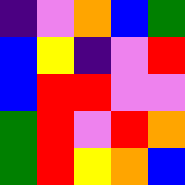[["indigo", "violet", "orange", "blue", "green"], ["blue", "yellow", "indigo", "violet", "red"], ["blue", "red", "red", "violet", "violet"], ["green", "red", "violet", "red", "orange"], ["green", "red", "yellow", "orange", "blue"]]